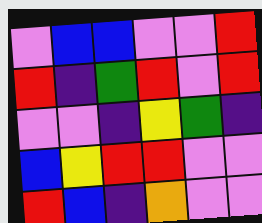[["violet", "blue", "blue", "violet", "violet", "red"], ["red", "indigo", "green", "red", "violet", "red"], ["violet", "violet", "indigo", "yellow", "green", "indigo"], ["blue", "yellow", "red", "red", "violet", "violet"], ["red", "blue", "indigo", "orange", "violet", "violet"]]